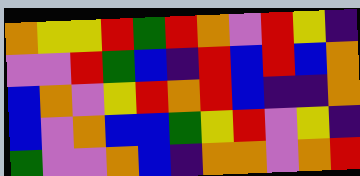[["orange", "yellow", "yellow", "red", "green", "red", "orange", "violet", "red", "yellow", "indigo"], ["violet", "violet", "red", "green", "blue", "indigo", "red", "blue", "red", "blue", "orange"], ["blue", "orange", "violet", "yellow", "red", "orange", "red", "blue", "indigo", "indigo", "orange"], ["blue", "violet", "orange", "blue", "blue", "green", "yellow", "red", "violet", "yellow", "indigo"], ["green", "violet", "violet", "orange", "blue", "indigo", "orange", "orange", "violet", "orange", "red"]]